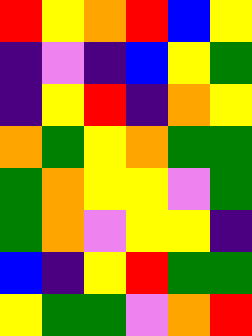[["red", "yellow", "orange", "red", "blue", "yellow"], ["indigo", "violet", "indigo", "blue", "yellow", "green"], ["indigo", "yellow", "red", "indigo", "orange", "yellow"], ["orange", "green", "yellow", "orange", "green", "green"], ["green", "orange", "yellow", "yellow", "violet", "green"], ["green", "orange", "violet", "yellow", "yellow", "indigo"], ["blue", "indigo", "yellow", "red", "green", "green"], ["yellow", "green", "green", "violet", "orange", "red"]]